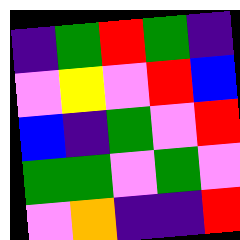[["indigo", "green", "red", "green", "indigo"], ["violet", "yellow", "violet", "red", "blue"], ["blue", "indigo", "green", "violet", "red"], ["green", "green", "violet", "green", "violet"], ["violet", "orange", "indigo", "indigo", "red"]]